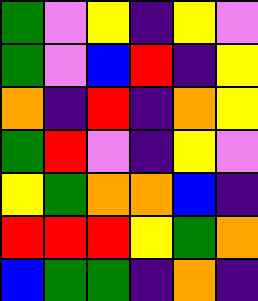[["green", "violet", "yellow", "indigo", "yellow", "violet"], ["green", "violet", "blue", "red", "indigo", "yellow"], ["orange", "indigo", "red", "indigo", "orange", "yellow"], ["green", "red", "violet", "indigo", "yellow", "violet"], ["yellow", "green", "orange", "orange", "blue", "indigo"], ["red", "red", "red", "yellow", "green", "orange"], ["blue", "green", "green", "indigo", "orange", "indigo"]]